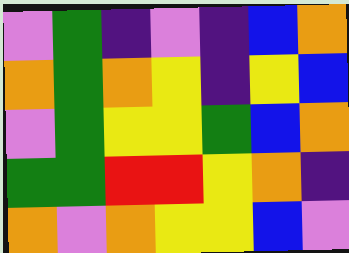[["violet", "green", "indigo", "violet", "indigo", "blue", "orange"], ["orange", "green", "orange", "yellow", "indigo", "yellow", "blue"], ["violet", "green", "yellow", "yellow", "green", "blue", "orange"], ["green", "green", "red", "red", "yellow", "orange", "indigo"], ["orange", "violet", "orange", "yellow", "yellow", "blue", "violet"]]